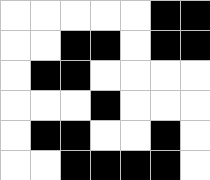[["white", "white", "white", "white", "white", "black", "black"], ["white", "white", "black", "black", "white", "black", "black"], ["white", "black", "black", "white", "white", "white", "white"], ["white", "white", "white", "black", "white", "white", "white"], ["white", "black", "black", "white", "white", "black", "white"], ["white", "white", "black", "black", "black", "black", "white"]]